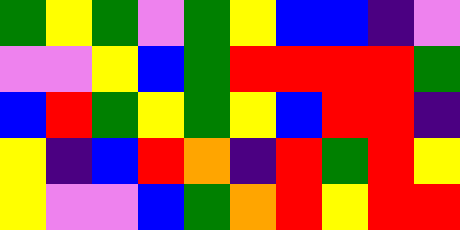[["green", "yellow", "green", "violet", "green", "yellow", "blue", "blue", "indigo", "violet"], ["violet", "violet", "yellow", "blue", "green", "red", "red", "red", "red", "green"], ["blue", "red", "green", "yellow", "green", "yellow", "blue", "red", "red", "indigo"], ["yellow", "indigo", "blue", "red", "orange", "indigo", "red", "green", "red", "yellow"], ["yellow", "violet", "violet", "blue", "green", "orange", "red", "yellow", "red", "red"]]